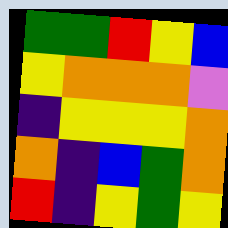[["green", "green", "red", "yellow", "blue"], ["yellow", "orange", "orange", "orange", "violet"], ["indigo", "yellow", "yellow", "yellow", "orange"], ["orange", "indigo", "blue", "green", "orange"], ["red", "indigo", "yellow", "green", "yellow"]]